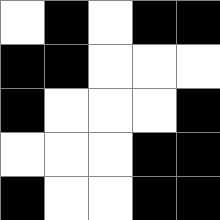[["white", "black", "white", "black", "black"], ["black", "black", "white", "white", "white"], ["black", "white", "white", "white", "black"], ["white", "white", "white", "black", "black"], ["black", "white", "white", "black", "black"]]